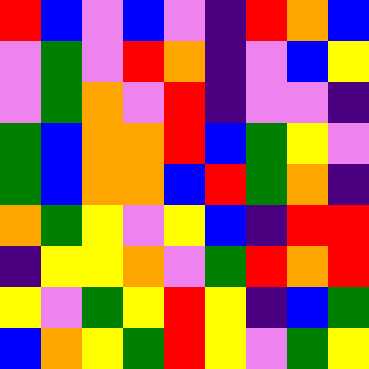[["red", "blue", "violet", "blue", "violet", "indigo", "red", "orange", "blue"], ["violet", "green", "violet", "red", "orange", "indigo", "violet", "blue", "yellow"], ["violet", "green", "orange", "violet", "red", "indigo", "violet", "violet", "indigo"], ["green", "blue", "orange", "orange", "red", "blue", "green", "yellow", "violet"], ["green", "blue", "orange", "orange", "blue", "red", "green", "orange", "indigo"], ["orange", "green", "yellow", "violet", "yellow", "blue", "indigo", "red", "red"], ["indigo", "yellow", "yellow", "orange", "violet", "green", "red", "orange", "red"], ["yellow", "violet", "green", "yellow", "red", "yellow", "indigo", "blue", "green"], ["blue", "orange", "yellow", "green", "red", "yellow", "violet", "green", "yellow"]]